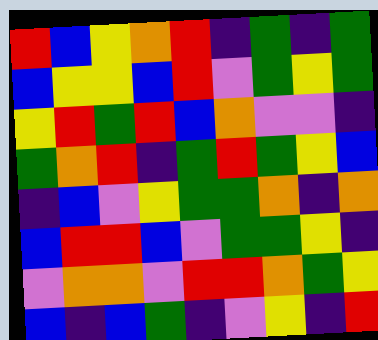[["red", "blue", "yellow", "orange", "red", "indigo", "green", "indigo", "green"], ["blue", "yellow", "yellow", "blue", "red", "violet", "green", "yellow", "green"], ["yellow", "red", "green", "red", "blue", "orange", "violet", "violet", "indigo"], ["green", "orange", "red", "indigo", "green", "red", "green", "yellow", "blue"], ["indigo", "blue", "violet", "yellow", "green", "green", "orange", "indigo", "orange"], ["blue", "red", "red", "blue", "violet", "green", "green", "yellow", "indigo"], ["violet", "orange", "orange", "violet", "red", "red", "orange", "green", "yellow"], ["blue", "indigo", "blue", "green", "indigo", "violet", "yellow", "indigo", "red"]]